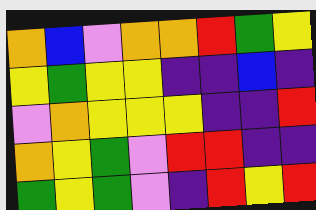[["orange", "blue", "violet", "orange", "orange", "red", "green", "yellow"], ["yellow", "green", "yellow", "yellow", "indigo", "indigo", "blue", "indigo"], ["violet", "orange", "yellow", "yellow", "yellow", "indigo", "indigo", "red"], ["orange", "yellow", "green", "violet", "red", "red", "indigo", "indigo"], ["green", "yellow", "green", "violet", "indigo", "red", "yellow", "red"]]